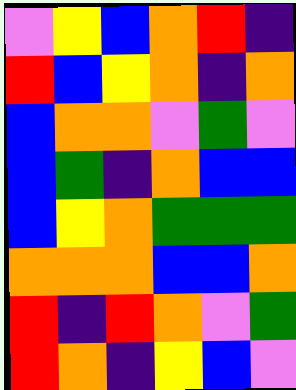[["violet", "yellow", "blue", "orange", "red", "indigo"], ["red", "blue", "yellow", "orange", "indigo", "orange"], ["blue", "orange", "orange", "violet", "green", "violet"], ["blue", "green", "indigo", "orange", "blue", "blue"], ["blue", "yellow", "orange", "green", "green", "green"], ["orange", "orange", "orange", "blue", "blue", "orange"], ["red", "indigo", "red", "orange", "violet", "green"], ["red", "orange", "indigo", "yellow", "blue", "violet"]]